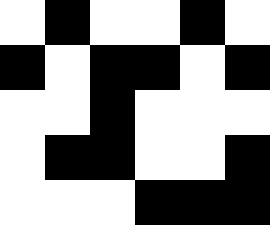[["white", "black", "white", "white", "black", "white"], ["black", "white", "black", "black", "white", "black"], ["white", "white", "black", "white", "white", "white"], ["white", "black", "black", "white", "white", "black"], ["white", "white", "white", "black", "black", "black"]]